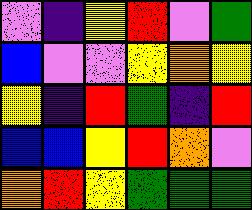[["violet", "indigo", "yellow", "red", "violet", "green"], ["blue", "violet", "violet", "yellow", "orange", "yellow"], ["yellow", "indigo", "red", "green", "indigo", "red"], ["blue", "blue", "yellow", "red", "orange", "violet"], ["orange", "red", "yellow", "green", "green", "green"]]